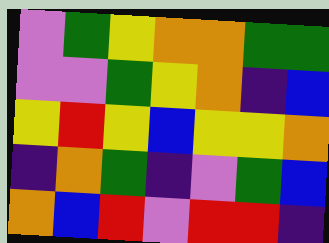[["violet", "green", "yellow", "orange", "orange", "green", "green"], ["violet", "violet", "green", "yellow", "orange", "indigo", "blue"], ["yellow", "red", "yellow", "blue", "yellow", "yellow", "orange"], ["indigo", "orange", "green", "indigo", "violet", "green", "blue"], ["orange", "blue", "red", "violet", "red", "red", "indigo"]]